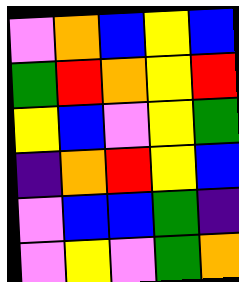[["violet", "orange", "blue", "yellow", "blue"], ["green", "red", "orange", "yellow", "red"], ["yellow", "blue", "violet", "yellow", "green"], ["indigo", "orange", "red", "yellow", "blue"], ["violet", "blue", "blue", "green", "indigo"], ["violet", "yellow", "violet", "green", "orange"]]